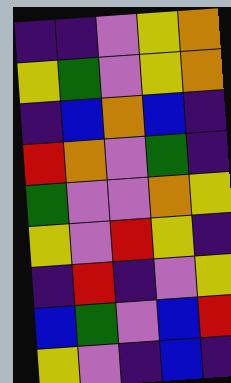[["indigo", "indigo", "violet", "yellow", "orange"], ["yellow", "green", "violet", "yellow", "orange"], ["indigo", "blue", "orange", "blue", "indigo"], ["red", "orange", "violet", "green", "indigo"], ["green", "violet", "violet", "orange", "yellow"], ["yellow", "violet", "red", "yellow", "indigo"], ["indigo", "red", "indigo", "violet", "yellow"], ["blue", "green", "violet", "blue", "red"], ["yellow", "violet", "indigo", "blue", "indigo"]]